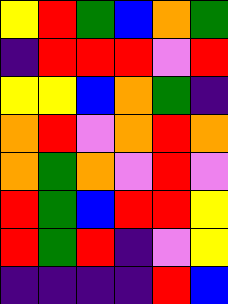[["yellow", "red", "green", "blue", "orange", "green"], ["indigo", "red", "red", "red", "violet", "red"], ["yellow", "yellow", "blue", "orange", "green", "indigo"], ["orange", "red", "violet", "orange", "red", "orange"], ["orange", "green", "orange", "violet", "red", "violet"], ["red", "green", "blue", "red", "red", "yellow"], ["red", "green", "red", "indigo", "violet", "yellow"], ["indigo", "indigo", "indigo", "indigo", "red", "blue"]]